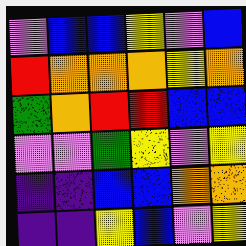[["violet", "blue", "blue", "yellow", "violet", "blue"], ["red", "orange", "orange", "orange", "yellow", "orange"], ["green", "orange", "red", "red", "blue", "blue"], ["violet", "violet", "green", "yellow", "violet", "yellow"], ["indigo", "indigo", "blue", "blue", "orange", "orange"], ["indigo", "indigo", "yellow", "blue", "violet", "yellow"]]